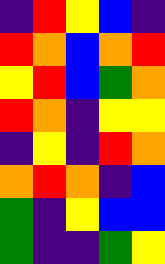[["indigo", "red", "yellow", "blue", "indigo"], ["red", "orange", "blue", "orange", "red"], ["yellow", "red", "blue", "green", "orange"], ["red", "orange", "indigo", "yellow", "yellow"], ["indigo", "yellow", "indigo", "red", "orange"], ["orange", "red", "orange", "indigo", "blue"], ["green", "indigo", "yellow", "blue", "blue"], ["green", "indigo", "indigo", "green", "yellow"]]